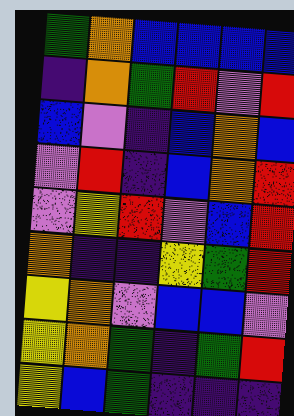[["green", "orange", "blue", "blue", "blue", "blue"], ["indigo", "orange", "green", "red", "violet", "red"], ["blue", "violet", "indigo", "blue", "orange", "blue"], ["violet", "red", "indigo", "blue", "orange", "red"], ["violet", "yellow", "red", "violet", "blue", "red"], ["orange", "indigo", "indigo", "yellow", "green", "red"], ["yellow", "orange", "violet", "blue", "blue", "violet"], ["yellow", "orange", "green", "indigo", "green", "red"], ["yellow", "blue", "green", "indigo", "indigo", "indigo"]]